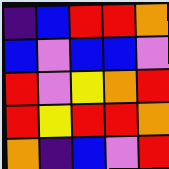[["indigo", "blue", "red", "red", "orange"], ["blue", "violet", "blue", "blue", "violet"], ["red", "violet", "yellow", "orange", "red"], ["red", "yellow", "red", "red", "orange"], ["orange", "indigo", "blue", "violet", "red"]]